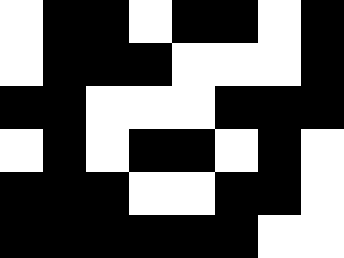[["white", "black", "black", "white", "black", "black", "white", "black"], ["white", "black", "black", "black", "white", "white", "white", "black"], ["black", "black", "white", "white", "white", "black", "black", "black"], ["white", "black", "white", "black", "black", "white", "black", "white"], ["black", "black", "black", "white", "white", "black", "black", "white"], ["black", "black", "black", "black", "black", "black", "white", "white"]]